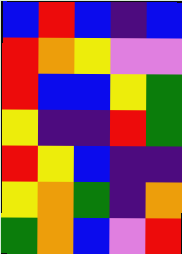[["blue", "red", "blue", "indigo", "blue"], ["red", "orange", "yellow", "violet", "violet"], ["red", "blue", "blue", "yellow", "green"], ["yellow", "indigo", "indigo", "red", "green"], ["red", "yellow", "blue", "indigo", "indigo"], ["yellow", "orange", "green", "indigo", "orange"], ["green", "orange", "blue", "violet", "red"]]